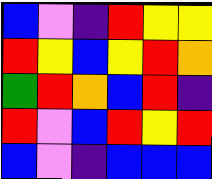[["blue", "violet", "indigo", "red", "yellow", "yellow"], ["red", "yellow", "blue", "yellow", "red", "orange"], ["green", "red", "orange", "blue", "red", "indigo"], ["red", "violet", "blue", "red", "yellow", "red"], ["blue", "violet", "indigo", "blue", "blue", "blue"]]